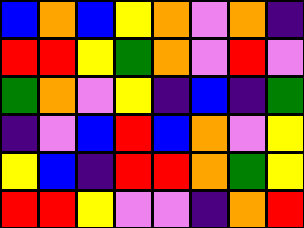[["blue", "orange", "blue", "yellow", "orange", "violet", "orange", "indigo"], ["red", "red", "yellow", "green", "orange", "violet", "red", "violet"], ["green", "orange", "violet", "yellow", "indigo", "blue", "indigo", "green"], ["indigo", "violet", "blue", "red", "blue", "orange", "violet", "yellow"], ["yellow", "blue", "indigo", "red", "red", "orange", "green", "yellow"], ["red", "red", "yellow", "violet", "violet", "indigo", "orange", "red"]]